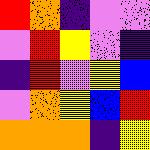[["red", "orange", "indigo", "violet", "violet"], ["violet", "red", "yellow", "violet", "indigo"], ["indigo", "red", "violet", "yellow", "blue"], ["violet", "orange", "yellow", "blue", "red"], ["orange", "orange", "orange", "indigo", "yellow"]]